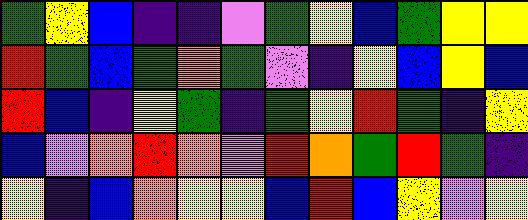[["green", "yellow", "blue", "indigo", "indigo", "violet", "green", "yellow", "blue", "green", "yellow", "yellow"], ["red", "green", "blue", "green", "orange", "green", "violet", "indigo", "yellow", "blue", "yellow", "blue"], ["red", "blue", "indigo", "yellow", "green", "indigo", "green", "yellow", "red", "green", "indigo", "yellow"], ["blue", "violet", "orange", "red", "orange", "violet", "red", "orange", "green", "red", "green", "indigo"], ["yellow", "indigo", "blue", "orange", "yellow", "yellow", "blue", "red", "blue", "yellow", "violet", "yellow"]]